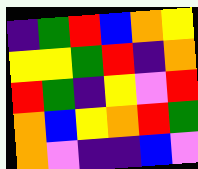[["indigo", "green", "red", "blue", "orange", "yellow"], ["yellow", "yellow", "green", "red", "indigo", "orange"], ["red", "green", "indigo", "yellow", "violet", "red"], ["orange", "blue", "yellow", "orange", "red", "green"], ["orange", "violet", "indigo", "indigo", "blue", "violet"]]